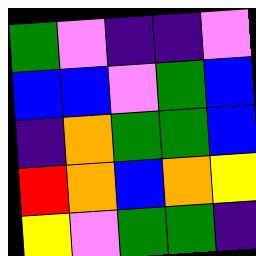[["green", "violet", "indigo", "indigo", "violet"], ["blue", "blue", "violet", "green", "blue"], ["indigo", "orange", "green", "green", "blue"], ["red", "orange", "blue", "orange", "yellow"], ["yellow", "violet", "green", "green", "indigo"]]